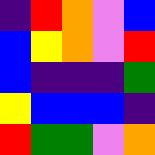[["indigo", "red", "orange", "violet", "blue"], ["blue", "yellow", "orange", "violet", "red"], ["blue", "indigo", "indigo", "indigo", "green"], ["yellow", "blue", "blue", "blue", "indigo"], ["red", "green", "green", "violet", "orange"]]